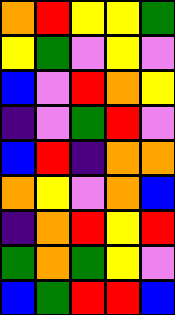[["orange", "red", "yellow", "yellow", "green"], ["yellow", "green", "violet", "yellow", "violet"], ["blue", "violet", "red", "orange", "yellow"], ["indigo", "violet", "green", "red", "violet"], ["blue", "red", "indigo", "orange", "orange"], ["orange", "yellow", "violet", "orange", "blue"], ["indigo", "orange", "red", "yellow", "red"], ["green", "orange", "green", "yellow", "violet"], ["blue", "green", "red", "red", "blue"]]